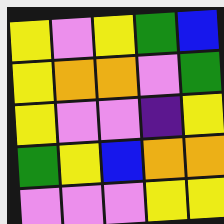[["yellow", "violet", "yellow", "green", "blue"], ["yellow", "orange", "orange", "violet", "green"], ["yellow", "violet", "violet", "indigo", "yellow"], ["green", "yellow", "blue", "orange", "orange"], ["violet", "violet", "violet", "yellow", "yellow"]]